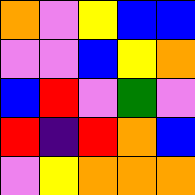[["orange", "violet", "yellow", "blue", "blue"], ["violet", "violet", "blue", "yellow", "orange"], ["blue", "red", "violet", "green", "violet"], ["red", "indigo", "red", "orange", "blue"], ["violet", "yellow", "orange", "orange", "orange"]]